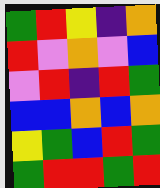[["green", "red", "yellow", "indigo", "orange"], ["red", "violet", "orange", "violet", "blue"], ["violet", "red", "indigo", "red", "green"], ["blue", "blue", "orange", "blue", "orange"], ["yellow", "green", "blue", "red", "green"], ["green", "red", "red", "green", "red"]]